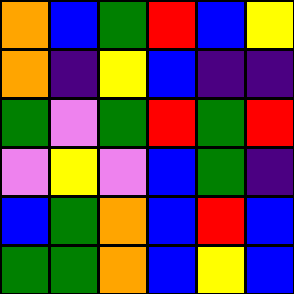[["orange", "blue", "green", "red", "blue", "yellow"], ["orange", "indigo", "yellow", "blue", "indigo", "indigo"], ["green", "violet", "green", "red", "green", "red"], ["violet", "yellow", "violet", "blue", "green", "indigo"], ["blue", "green", "orange", "blue", "red", "blue"], ["green", "green", "orange", "blue", "yellow", "blue"]]